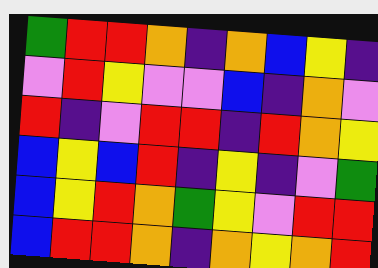[["green", "red", "red", "orange", "indigo", "orange", "blue", "yellow", "indigo"], ["violet", "red", "yellow", "violet", "violet", "blue", "indigo", "orange", "violet"], ["red", "indigo", "violet", "red", "red", "indigo", "red", "orange", "yellow"], ["blue", "yellow", "blue", "red", "indigo", "yellow", "indigo", "violet", "green"], ["blue", "yellow", "red", "orange", "green", "yellow", "violet", "red", "red"], ["blue", "red", "red", "orange", "indigo", "orange", "yellow", "orange", "red"]]